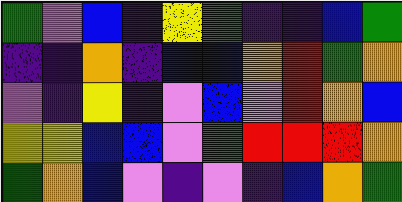[["green", "violet", "blue", "indigo", "yellow", "green", "indigo", "indigo", "blue", "green"], ["indigo", "indigo", "orange", "indigo", "blue", "blue", "orange", "red", "green", "orange"], ["violet", "indigo", "yellow", "indigo", "violet", "blue", "violet", "red", "orange", "blue"], ["yellow", "yellow", "blue", "blue", "violet", "green", "red", "red", "red", "orange"], ["green", "orange", "blue", "violet", "indigo", "violet", "indigo", "blue", "orange", "green"]]